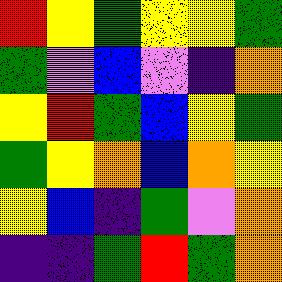[["red", "yellow", "green", "yellow", "yellow", "green"], ["green", "violet", "blue", "violet", "indigo", "orange"], ["yellow", "red", "green", "blue", "yellow", "green"], ["green", "yellow", "orange", "blue", "orange", "yellow"], ["yellow", "blue", "indigo", "green", "violet", "orange"], ["indigo", "indigo", "green", "red", "green", "orange"]]